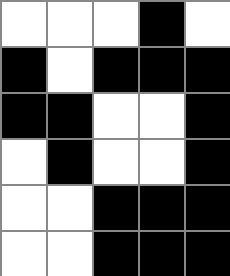[["white", "white", "white", "black", "white"], ["black", "white", "black", "black", "black"], ["black", "black", "white", "white", "black"], ["white", "black", "white", "white", "black"], ["white", "white", "black", "black", "black"], ["white", "white", "black", "black", "black"]]